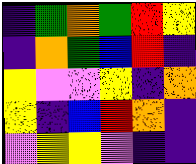[["indigo", "green", "orange", "green", "red", "yellow"], ["indigo", "orange", "green", "blue", "red", "indigo"], ["yellow", "violet", "violet", "yellow", "indigo", "orange"], ["yellow", "indigo", "blue", "red", "orange", "indigo"], ["violet", "yellow", "yellow", "violet", "indigo", "indigo"]]